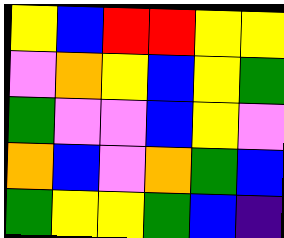[["yellow", "blue", "red", "red", "yellow", "yellow"], ["violet", "orange", "yellow", "blue", "yellow", "green"], ["green", "violet", "violet", "blue", "yellow", "violet"], ["orange", "blue", "violet", "orange", "green", "blue"], ["green", "yellow", "yellow", "green", "blue", "indigo"]]